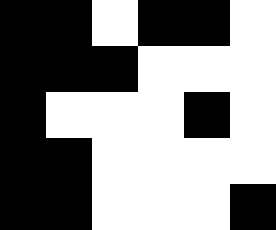[["black", "black", "white", "black", "black", "white"], ["black", "black", "black", "white", "white", "white"], ["black", "white", "white", "white", "black", "white"], ["black", "black", "white", "white", "white", "white"], ["black", "black", "white", "white", "white", "black"]]